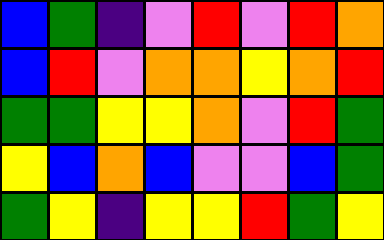[["blue", "green", "indigo", "violet", "red", "violet", "red", "orange"], ["blue", "red", "violet", "orange", "orange", "yellow", "orange", "red"], ["green", "green", "yellow", "yellow", "orange", "violet", "red", "green"], ["yellow", "blue", "orange", "blue", "violet", "violet", "blue", "green"], ["green", "yellow", "indigo", "yellow", "yellow", "red", "green", "yellow"]]